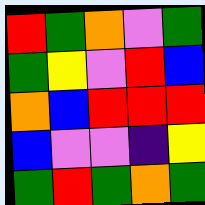[["red", "green", "orange", "violet", "green"], ["green", "yellow", "violet", "red", "blue"], ["orange", "blue", "red", "red", "red"], ["blue", "violet", "violet", "indigo", "yellow"], ["green", "red", "green", "orange", "green"]]